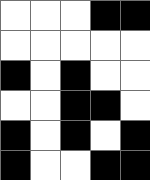[["white", "white", "white", "black", "black"], ["white", "white", "white", "white", "white"], ["black", "white", "black", "white", "white"], ["white", "white", "black", "black", "white"], ["black", "white", "black", "white", "black"], ["black", "white", "white", "black", "black"]]